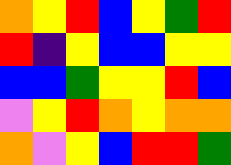[["orange", "yellow", "red", "blue", "yellow", "green", "red"], ["red", "indigo", "yellow", "blue", "blue", "yellow", "yellow"], ["blue", "blue", "green", "yellow", "yellow", "red", "blue"], ["violet", "yellow", "red", "orange", "yellow", "orange", "orange"], ["orange", "violet", "yellow", "blue", "red", "red", "green"]]